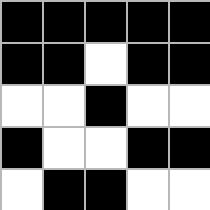[["black", "black", "black", "black", "black"], ["black", "black", "white", "black", "black"], ["white", "white", "black", "white", "white"], ["black", "white", "white", "black", "black"], ["white", "black", "black", "white", "white"]]